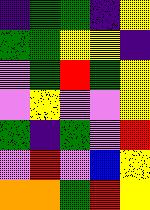[["indigo", "green", "green", "indigo", "yellow"], ["green", "green", "yellow", "yellow", "indigo"], ["violet", "green", "red", "green", "yellow"], ["violet", "yellow", "violet", "violet", "yellow"], ["green", "indigo", "green", "violet", "red"], ["violet", "red", "violet", "blue", "yellow"], ["orange", "orange", "green", "red", "yellow"]]